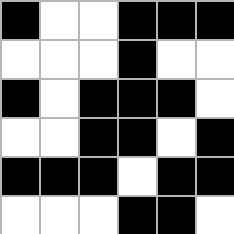[["black", "white", "white", "black", "black", "black"], ["white", "white", "white", "black", "white", "white"], ["black", "white", "black", "black", "black", "white"], ["white", "white", "black", "black", "white", "black"], ["black", "black", "black", "white", "black", "black"], ["white", "white", "white", "black", "black", "white"]]